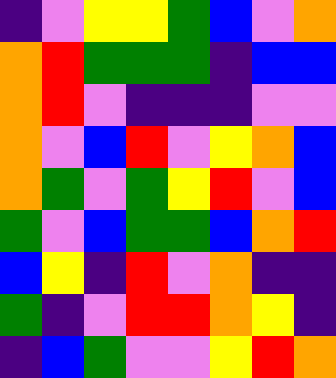[["indigo", "violet", "yellow", "yellow", "green", "blue", "violet", "orange"], ["orange", "red", "green", "green", "green", "indigo", "blue", "blue"], ["orange", "red", "violet", "indigo", "indigo", "indigo", "violet", "violet"], ["orange", "violet", "blue", "red", "violet", "yellow", "orange", "blue"], ["orange", "green", "violet", "green", "yellow", "red", "violet", "blue"], ["green", "violet", "blue", "green", "green", "blue", "orange", "red"], ["blue", "yellow", "indigo", "red", "violet", "orange", "indigo", "indigo"], ["green", "indigo", "violet", "red", "red", "orange", "yellow", "indigo"], ["indigo", "blue", "green", "violet", "violet", "yellow", "red", "orange"]]